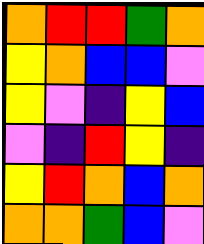[["orange", "red", "red", "green", "orange"], ["yellow", "orange", "blue", "blue", "violet"], ["yellow", "violet", "indigo", "yellow", "blue"], ["violet", "indigo", "red", "yellow", "indigo"], ["yellow", "red", "orange", "blue", "orange"], ["orange", "orange", "green", "blue", "violet"]]